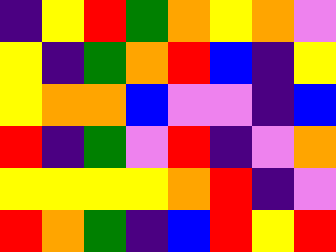[["indigo", "yellow", "red", "green", "orange", "yellow", "orange", "violet"], ["yellow", "indigo", "green", "orange", "red", "blue", "indigo", "yellow"], ["yellow", "orange", "orange", "blue", "violet", "violet", "indigo", "blue"], ["red", "indigo", "green", "violet", "red", "indigo", "violet", "orange"], ["yellow", "yellow", "yellow", "yellow", "orange", "red", "indigo", "violet"], ["red", "orange", "green", "indigo", "blue", "red", "yellow", "red"]]